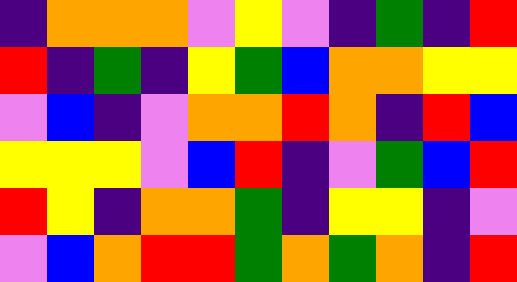[["indigo", "orange", "orange", "orange", "violet", "yellow", "violet", "indigo", "green", "indigo", "red"], ["red", "indigo", "green", "indigo", "yellow", "green", "blue", "orange", "orange", "yellow", "yellow"], ["violet", "blue", "indigo", "violet", "orange", "orange", "red", "orange", "indigo", "red", "blue"], ["yellow", "yellow", "yellow", "violet", "blue", "red", "indigo", "violet", "green", "blue", "red"], ["red", "yellow", "indigo", "orange", "orange", "green", "indigo", "yellow", "yellow", "indigo", "violet"], ["violet", "blue", "orange", "red", "red", "green", "orange", "green", "orange", "indigo", "red"]]